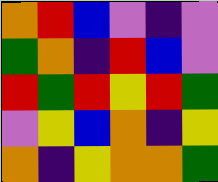[["orange", "red", "blue", "violet", "indigo", "violet"], ["green", "orange", "indigo", "red", "blue", "violet"], ["red", "green", "red", "yellow", "red", "green"], ["violet", "yellow", "blue", "orange", "indigo", "yellow"], ["orange", "indigo", "yellow", "orange", "orange", "green"]]